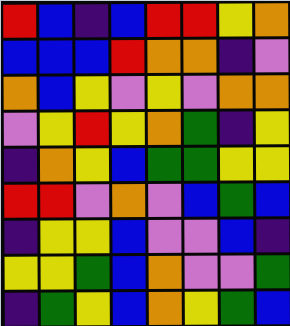[["red", "blue", "indigo", "blue", "red", "red", "yellow", "orange"], ["blue", "blue", "blue", "red", "orange", "orange", "indigo", "violet"], ["orange", "blue", "yellow", "violet", "yellow", "violet", "orange", "orange"], ["violet", "yellow", "red", "yellow", "orange", "green", "indigo", "yellow"], ["indigo", "orange", "yellow", "blue", "green", "green", "yellow", "yellow"], ["red", "red", "violet", "orange", "violet", "blue", "green", "blue"], ["indigo", "yellow", "yellow", "blue", "violet", "violet", "blue", "indigo"], ["yellow", "yellow", "green", "blue", "orange", "violet", "violet", "green"], ["indigo", "green", "yellow", "blue", "orange", "yellow", "green", "blue"]]